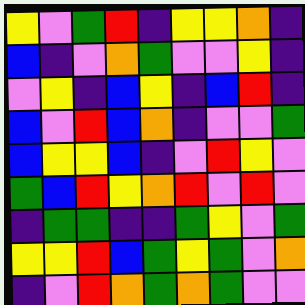[["yellow", "violet", "green", "red", "indigo", "yellow", "yellow", "orange", "indigo"], ["blue", "indigo", "violet", "orange", "green", "violet", "violet", "yellow", "indigo"], ["violet", "yellow", "indigo", "blue", "yellow", "indigo", "blue", "red", "indigo"], ["blue", "violet", "red", "blue", "orange", "indigo", "violet", "violet", "green"], ["blue", "yellow", "yellow", "blue", "indigo", "violet", "red", "yellow", "violet"], ["green", "blue", "red", "yellow", "orange", "red", "violet", "red", "violet"], ["indigo", "green", "green", "indigo", "indigo", "green", "yellow", "violet", "green"], ["yellow", "yellow", "red", "blue", "green", "yellow", "green", "violet", "orange"], ["indigo", "violet", "red", "orange", "green", "orange", "green", "violet", "violet"]]